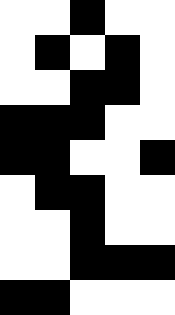[["white", "white", "black", "white", "white"], ["white", "black", "white", "black", "white"], ["white", "white", "black", "black", "white"], ["black", "black", "black", "white", "white"], ["black", "black", "white", "white", "black"], ["white", "black", "black", "white", "white"], ["white", "white", "black", "white", "white"], ["white", "white", "black", "black", "black"], ["black", "black", "white", "white", "white"]]